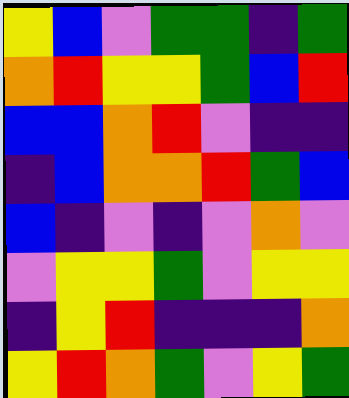[["yellow", "blue", "violet", "green", "green", "indigo", "green"], ["orange", "red", "yellow", "yellow", "green", "blue", "red"], ["blue", "blue", "orange", "red", "violet", "indigo", "indigo"], ["indigo", "blue", "orange", "orange", "red", "green", "blue"], ["blue", "indigo", "violet", "indigo", "violet", "orange", "violet"], ["violet", "yellow", "yellow", "green", "violet", "yellow", "yellow"], ["indigo", "yellow", "red", "indigo", "indigo", "indigo", "orange"], ["yellow", "red", "orange", "green", "violet", "yellow", "green"]]